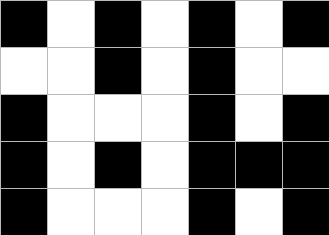[["black", "white", "black", "white", "black", "white", "black"], ["white", "white", "black", "white", "black", "white", "white"], ["black", "white", "white", "white", "black", "white", "black"], ["black", "white", "black", "white", "black", "black", "black"], ["black", "white", "white", "white", "black", "white", "black"]]